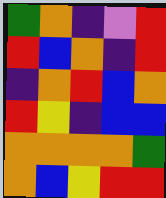[["green", "orange", "indigo", "violet", "red"], ["red", "blue", "orange", "indigo", "red"], ["indigo", "orange", "red", "blue", "orange"], ["red", "yellow", "indigo", "blue", "blue"], ["orange", "orange", "orange", "orange", "green"], ["orange", "blue", "yellow", "red", "red"]]